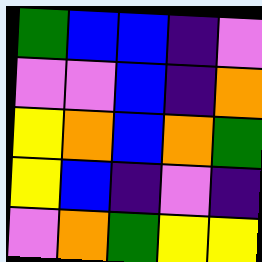[["green", "blue", "blue", "indigo", "violet"], ["violet", "violet", "blue", "indigo", "orange"], ["yellow", "orange", "blue", "orange", "green"], ["yellow", "blue", "indigo", "violet", "indigo"], ["violet", "orange", "green", "yellow", "yellow"]]